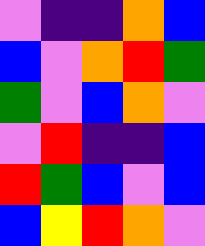[["violet", "indigo", "indigo", "orange", "blue"], ["blue", "violet", "orange", "red", "green"], ["green", "violet", "blue", "orange", "violet"], ["violet", "red", "indigo", "indigo", "blue"], ["red", "green", "blue", "violet", "blue"], ["blue", "yellow", "red", "orange", "violet"]]